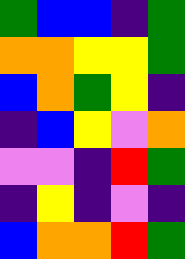[["green", "blue", "blue", "indigo", "green"], ["orange", "orange", "yellow", "yellow", "green"], ["blue", "orange", "green", "yellow", "indigo"], ["indigo", "blue", "yellow", "violet", "orange"], ["violet", "violet", "indigo", "red", "green"], ["indigo", "yellow", "indigo", "violet", "indigo"], ["blue", "orange", "orange", "red", "green"]]